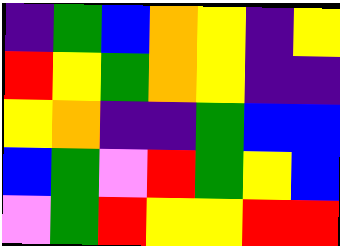[["indigo", "green", "blue", "orange", "yellow", "indigo", "yellow"], ["red", "yellow", "green", "orange", "yellow", "indigo", "indigo"], ["yellow", "orange", "indigo", "indigo", "green", "blue", "blue"], ["blue", "green", "violet", "red", "green", "yellow", "blue"], ["violet", "green", "red", "yellow", "yellow", "red", "red"]]